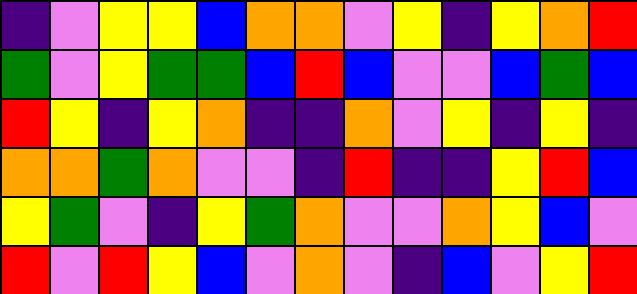[["indigo", "violet", "yellow", "yellow", "blue", "orange", "orange", "violet", "yellow", "indigo", "yellow", "orange", "red"], ["green", "violet", "yellow", "green", "green", "blue", "red", "blue", "violet", "violet", "blue", "green", "blue"], ["red", "yellow", "indigo", "yellow", "orange", "indigo", "indigo", "orange", "violet", "yellow", "indigo", "yellow", "indigo"], ["orange", "orange", "green", "orange", "violet", "violet", "indigo", "red", "indigo", "indigo", "yellow", "red", "blue"], ["yellow", "green", "violet", "indigo", "yellow", "green", "orange", "violet", "violet", "orange", "yellow", "blue", "violet"], ["red", "violet", "red", "yellow", "blue", "violet", "orange", "violet", "indigo", "blue", "violet", "yellow", "red"]]